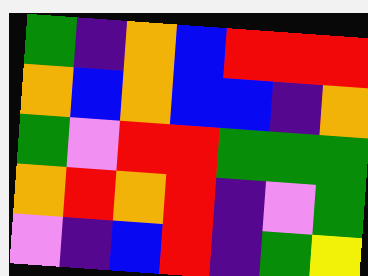[["green", "indigo", "orange", "blue", "red", "red", "red"], ["orange", "blue", "orange", "blue", "blue", "indigo", "orange"], ["green", "violet", "red", "red", "green", "green", "green"], ["orange", "red", "orange", "red", "indigo", "violet", "green"], ["violet", "indigo", "blue", "red", "indigo", "green", "yellow"]]